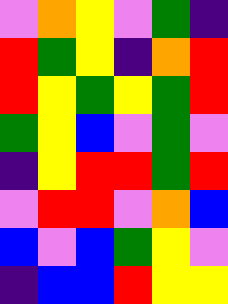[["violet", "orange", "yellow", "violet", "green", "indigo"], ["red", "green", "yellow", "indigo", "orange", "red"], ["red", "yellow", "green", "yellow", "green", "red"], ["green", "yellow", "blue", "violet", "green", "violet"], ["indigo", "yellow", "red", "red", "green", "red"], ["violet", "red", "red", "violet", "orange", "blue"], ["blue", "violet", "blue", "green", "yellow", "violet"], ["indigo", "blue", "blue", "red", "yellow", "yellow"]]